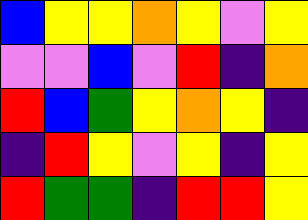[["blue", "yellow", "yellow", "orange", "yellow", "violet", "yellow"], ["violet", "violet", "blue", "violet", "red", "indigo", "orange"], ["red", "blue", "green", "yellow", "orange", "yellow", "indigo"], ["indigo", "red", "yellow", "violet", "yellow", "indigo", "yellow"], ["red", "green", "green", "indigo", "red", "red", "yellow"]]